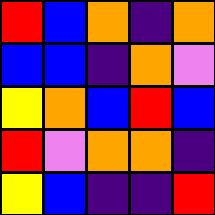[["red", "blue", "orange", "indigo", "orange"], ["blue", "blue", "indigo", "orange", "violet"], ["yellow", "orange", "blue", "red", "blue"], ["red", "violet", "orange", "orange", "indigo"], ["yellow", "blue", "indigo", "indigo", "red"]]